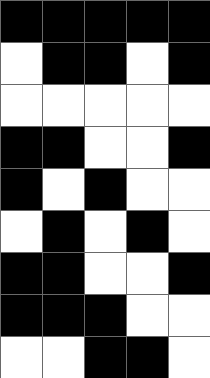[["black", "black", "black", "black", "black"], ["white", "black", "black", "white", "black"], ["white", "white", "white", "white", "white"], ["black", "black", "white", "white", "black"], ["black", "white", "black", "white", "white"], ["white", "black", "white", "black", "white"], ["black", "black", "white", "white", "black"], ["black", "black", "black", "white", "white"], ["white", "white", "black", "black", "white"]]